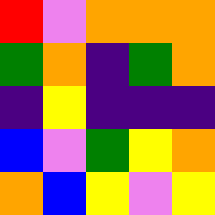[["red", "violet", "orange", "orange", "orange"], ["green", "orange", "indigo", "green", "orange"], ["indigo", "yellow", "indigo", "indigo", "indigo"], ["blue", "violet", "green", "yellow", "orange"], ["orange", "blue", "yellow", "violet", "yellow"]]